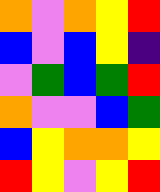[["orange", "violet", "orange", "yellow", "red"], ["blue", "violet", "blue", "yellow", "indigo"], ["violet", "green", "blue", "green", "red"], ["orange", "violet", "violet", "blue", "green"], ["blue", "yellow", "orange", "orange", "yellow"], ["red", "yellow", "violet", "yellow", "red"]]